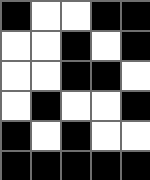[["black", "white", "white", "black", "black"], ["white", "white", "black", "white", "black"], ["white", "white", "black", "black", "white"], ["white", "black", "white", "white", "black"], ["black", "white", "black", "white", "white"], ["black", "black", "black", "black", "black"]]